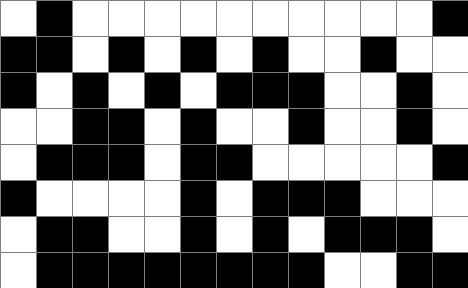[["white", "black", "white", "white", "white", "white", "white", "white", "white", "white", "white", "white", "black"], ["black", "black", "white", "black", "white", "black", "white", "black", "white", "white", "black", "white", "white"], ["black", "white", "black", "white", "black", "white", "black", "black", "black", "white", "white", "black", "white"], ["white", "white", "black", "black", "white", "black", "white", "white", "black", "white", "white", "black", "white"], ["white", "black", "black", "black", "white", "black", "black", "white", "white", "white", "white", "white", "black"], ["black", "white", "white", "white", "white", "black", "white", "black", "black", "black", "white", "white", "white"], ["white", "black", "black", "white", "white", "black", "white", "black", "white", "black", "black", "black", "white"], ["white", "black", "black", "black", "black", "black", "black", "black", "black", "white", "white", "black", "black"]]